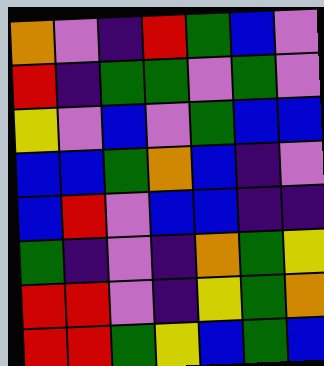[["orange", "violet", "indigo", "red", "green", "blue", "violet"], ["red", "indigo", "green", "green", "violet", "green", "violet"], ["yellow", "violet", "blue", "violet", "green", "blue", "blue"], ["blue", "blue", "green", "orange", "blue", "indigo", "violet"], ["blue", "red", "violet", "blue", "blue", "indigo", "indigo"], ["green", "indigo", "violet", "indigo", "orange", "green", "yellow"], ["red", "red", "violet", "indigo", "yellow", "green", "orange"], ["red", "red", "green", "yellow", "blue", "green", "blue"]]